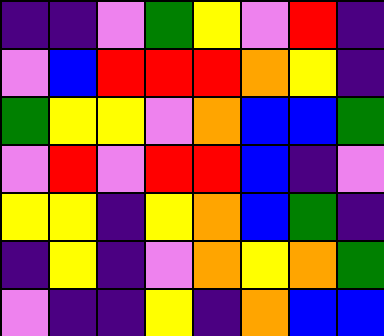[["indigo", "indigo", "violet", "green", "yellow", "violet", "red", "indigo"], ["violet", "blue", "red", "red", "red", "orange", "yellow", "indigo"], ["green", "yellow", "yellow", "violet", "orange", "blue", "blue", "green"], ["violet", "red", "violet", "red", "red", "blue", "indigo", "violet"], ["yellow", "yellow", "indigo", "yellow", "orange", "blue", "green", "indigo"], ["indigo", "yellow", "indigo", "violet", "orange", "yellow", "orange", "green"], ["violet", "indigo", "indigo", "yellow", "indigo", "orange", "blue", "blue"]]